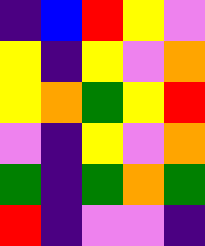[["indigo", "blue", "red", "yellow", "violet"], ["yellow", "indigo", "yellow", "violet", "orange"], ["yellow", "orange", "green", "yellow", "red"], ["violet", "indigo", "yellow", "violet", "orange"], ["green", "indigo", "green", "orange", "green"], ["red", "indigo", "violet", "violet", "indigo"]]